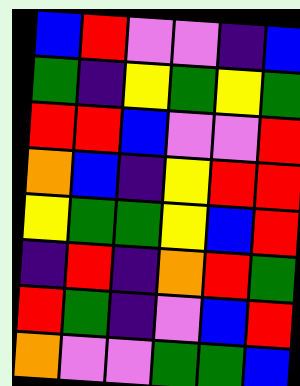[["blue", "red", "violet", "violet", "indigo", "blue"], ["green", "indigo", "yellow", "green", "yellow", "green"], ["red", "red", "blue", "violet", "violet", "red"], ["orange", "blue", "indigo", "yellow", "red", "red"], ["yellow", "green", "green", "yellow", "blue", "red"], ["indigo", "red", "indigo", "orange", "red", "green"], ["red", "green", "indigo", "violet", "blue", "red"], ["orange", "violet", "violet", "green", "green", "blue"]]